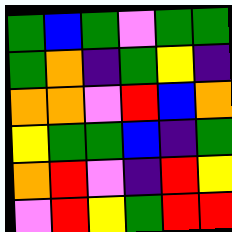[["green", "blue", "green", "violet", "green", "green"], ["green", "orange", "indigo", "green", "yellow", "indigo"], ["orange", "orange", "violet", "red", "blue", "orange"], ["yellow", "green", "green", "blue", "indigo", "green"], ["orange", "red", "violet", "indigo", "red", "yellow"], ["violet", "red", "yellow", "green", "red", "red"]]